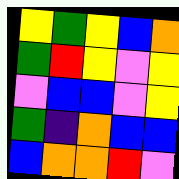[["yellow", "green", "yellow", "blue", "orange"], ["green", "red", "yellow", "violet", "yellow"], ["violet", "blue", "blue", "violet", "yellow"], ["green", "indigo", "orange", "blue", "blue"], ["blue", "orange", "orange", "red", "violet"]]